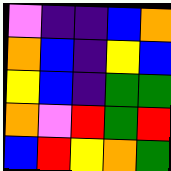[["violet", "indigo", "indigo", "blue", "orange"], ["orange", "blue", "indigo", "yellow", "blue"], ["yellow", "blue", "indigo", "green", "green"], ["orange", "violet", "red", "green", "red"], ["blue", "red", "yellow", "orange", "green"]]